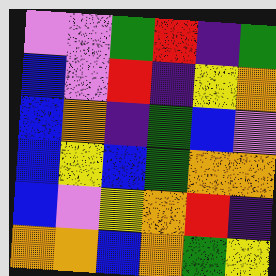[["violet", "violet", "green", "red", "indigo", "green"], ["blue", "violet", "red", "indigo", "yellow", "orange"], ["blue", "orange", "indigo", "green", "blue", "violet"], ["blue", "yellow", "blue", "green", "orange", "orange"], ["blue", "violet", "yellow", "orange", "red", "indigo"], ["orange", "orange", "blue", "orange", "green", "yellow"]]